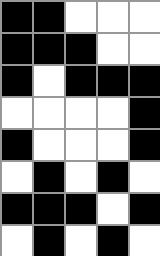[["black", "black", "white", "white", "white"], ["black", "black", "black", "white", "white"], ["black", "white", "black", "black", "black"], ["white", "white", "white", "white", "black"], ["black", "white", "white", "white", "black"], ["white", "black", "white", "black", "white"], ["black", "black", "black", "white", "black"], ["white", "black", "white", "black", "white"]]